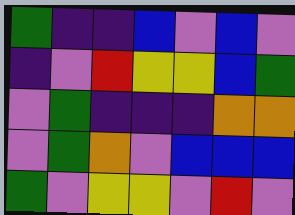[["green", "indigo", "indigo", "blue", "violet", "blue", "violet"], ["indigo", "violet", "red", "yellow", "yellow", "blue", "green"], ["violet", "green", "indigo", "indigo", "indigo", "orange", "orange"], ["violet", "green", "orange", "violet", "blue", "blue", "blue"], ["green", "violet", "yellow", "yellow", "violet", "red", "violet"]]